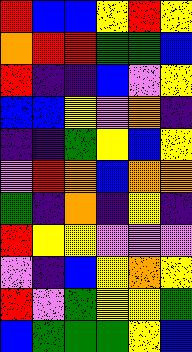[["red", "blue", "blue", "yellow", "red", "yellow"], ["orange", "red", "red", "green", "green", "blue"], ["red", "indigo", "indigo", "blue", "violet", "yellow"], ["blue", "blue", "yellow", "violet", "orange", "indigo"], ["indigo", "indigo", "green", "yellow", "blue", "yellow"], ["violet", "red", "orange", "blue", "orange", "orange"], ["green", "indigo", "orange", "indigo", "yellow", "indigo"], ["red", "yellow", "yellow", "violet", "violet", "violet"], ["violet", "indigo", "blue", "yellow", "orange", "yellow"], ["red", "violet", "green", "yellow", "yellow", "green"], ["blue", "green", "green", "green", "yellow", "blue"]]